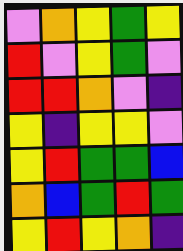[["violet", "orange", "yellow", "green", "yellow"], ["red", "violet", "yellow", "green", "violet"], ["red", "red", "orange", "violet", "indigo"], ["yellow", "indigo", "yellow", "yellow", "violet"], ["yellow", "red", "green", "green", "blue"], ["orange", "blue", "green", "red", "green"], ["yellow", "red", "yellow", "orange", "indigo"]]